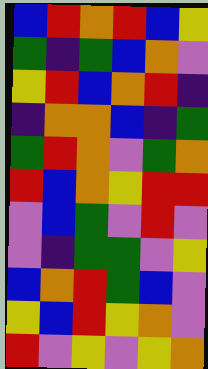[["blue", "red", "orange", "red", "blue", "yellow"], ["green", "indigo", "green", "blue", "orange", "violet"], ["yellow", "red", "blue", "orange", "red", "indigo"], ["indigo", "orange", "orange", "blue", "indigo", "green"], ["green", "red", "orange", "violet", "green", "orange"], ["red", "blue", "orange", "yellow", "red", "red"], ["violet", "blue", "green", "violet", "red", "violet"], ["violet", "indigo", "green", "green", "violet", "yellow"], ["blue", "orange", "red", "green", "blue", "violet"], ["yellow", "blue", "red", "yellow", "orange", "violet"], ["red", "violet", "yellow", "violet", "yellow", "orange"]]